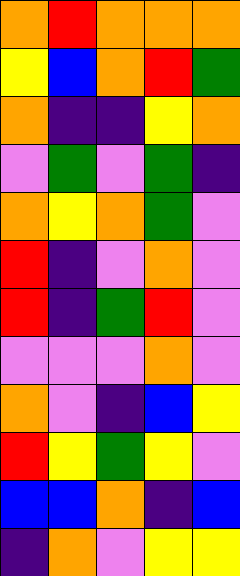[["orange", "red", "orange", "orange", "orange"], ["yellow", "blue", "orange", "red", "green"], ["orange", "indigo", "indigo", "yellow", "orange"], ["violet", "green", "violet", "green", "indigo"], ["orange", "yellow", "orange", "green", "violet"], ["red", "indigo", "violet", "orange", "violet"], ["red", "indigo", "green", "red", "violet"], ["violet", "violet", "violet", "orange", "violet"], ["orange", "violet", "indigo", "blue", "yellow"], ["red", "yellow", "green", "yellow", "violet"], ["blue", "blue", "orange", "indigo", "blue"], ["indigo", "orange", "violet", "yellow", "yellow"]]